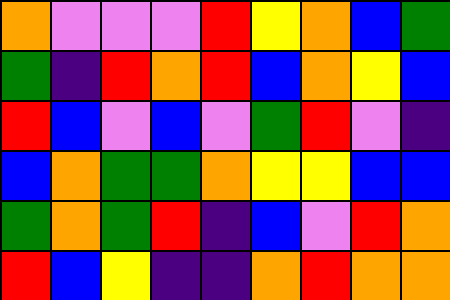[["orange", "violet", "violet", "violet", "red", "yellow", "orange", "blue", "green"], ["green", "indigo", "red", "orange", "red", "blue", "orange", "yellow", "blue"], ["red", "blue", "violet", "blue", "violet", "green", "red", "violet", "indigo"], ["blue", "orange", "green", "green", "orange", "yellow", "yellow", "blue", "blue"], ["green", "orange", "green", "red", "indigo", "blue", "violet", "red", "orange"], ["red", "blue", "yellow", "indigo", "indigo", "orange", "red", "orange", "orange"]]